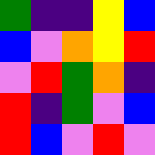[["green", "indigo", "indigo", "yellow", "blue"], ["blue", "violet", "orange", "yellow", "red"], ["violet", "red", "green", "orange", "indigo"], ["red", "indigo", "green", "violet", "blue"], ["red", "blue", "violet", "red", "violet"]]